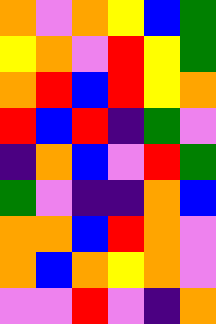[["orange", "violet", "orange", "yellow", "blue", "green"], ["yellow", "orange", "violet", "red", "yellow", "green"], ["orange", "red", "blue", "red", "yellow", "orange"], ["red", "blue", "red", "indigo", "green", "violet"], ["indigo", "orange", "blue", "violet", "red", "green"], ["green", "violet", "indigo", "indigo", "orange", "blue"], ["orange", "orange", "blue", "red", "orange", "violet"], ["orange", "blue", "orange", "yellow", "orange", "violet"], ["violet", "violet", "red", "violet", "indigo", "orange"]]